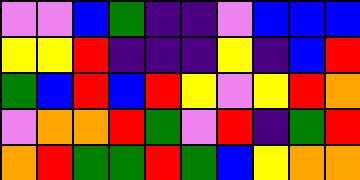[["violet", "violet", "blue", "green", "indigo", "indigo", "violet", "blue", "blue", "blue"], ["yellow", "yellow", "red", "indigo", "indigo", "indigo", "yellow", "indigo", "blue", "red"], ["green", "blue", "red", "blue", "red", "yellow", "violet", "yellow", "red", "orange"], ["violet", "orange", "orange", "red", "green", "violet", "red", "indigo", "green", "red"], ["orange", "red", "green", "green", "red", "green", "blue", "yellow", "orange", "orange"]]